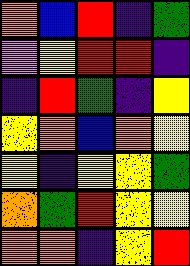[["orange", "blue", "red", "indigo", "green"], ["violet", "yellow", "red", "red", "indigo"], ["indigo", "red", "green", "indigo", "yellow"], ["yellow", "orange", "blue", "orange", "yellow"], ["yellow", "indigo", "yellow", "yellow", "green"], ["orange", "green", "red", "yellow", "yellow"], ["orange", "orange", "indigo", "yellow", "red"]]